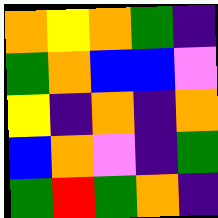[["orange", "yellow", "orange", "green", "indigo"], ["green", "orange", "blue", "blue", "violet"], ["yellow", "indigo", "orange", "indigo", "orange"], ["blue", "orange", "violet", "indigo", "green"], ["green", "red", "green", "orange", "indigo"]]